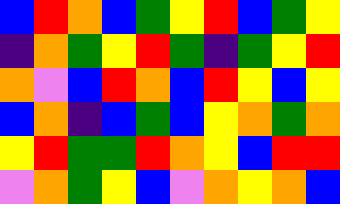[["blue", "red", "orange", "blue", "green", "yellow", "red", "blue", "green", "yellow"], ["indigo", "orange", "green", "yellow", "red", "green", "indigo", "green", "yellow", "red"], ["orange", "violet", "blue", "red", "orange", "blue", "red", "yellow", "blue", "yellow"], ["blue", "orange", "indigo", "blue", "green", "blue", "yellow", "orange", "green", "orange"], ["yellow", "red", "green", "green", "red", "orange", "yellow", "blue", "red", "red"], ["violet", "orange", "green", "yellow", "blue", "violet", "orange", "yellow", "orange", "blue"]]